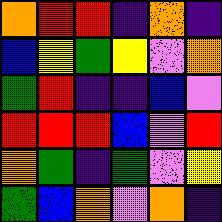[["orange", "red", "red", "indigo", "orange", "indigo"], ["blue", "yellow", "green", "yellow", "violet", "orange"], ["green", "red", "indigo", "indigo", "blue", "violet"], ["red", "red", "red", "blue", "violet", "red"], ["orange", "green", "indigo", "green", "violet", "yellow"], ["green", "blue", "orange", "violet", "orange", "indigo"]]